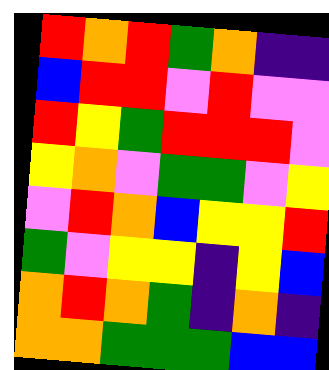[["red", "orange", "red", "green", "orange", "indigo", "indigo"], ["blue", "red", "red", "violet", "red", "violet", "violet"], ["red", "yellow", "green", "red", "red", "red", "violet"], ["yellow", "orange", "violet", "green", "green", "violet", "yellow"], ["violet", "red", "orange", "blue", "yellow", "yellow", "red"], ["green", "violet", "yellow", "yellow", "indigo", "yellow", "blue"], ["orange", "red", "orange", "green", "indigo", "orange", "indigo"], ["orange", "orange", "green", "green", "green", "blue", "blue"]]